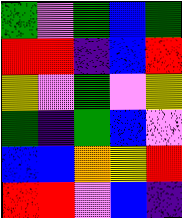[["green", "violet", "green", "blue", "green"], ["red", "red", "indigo", "blue", "red"], ["yellow", "violet", "green", "violet", "yellow"], ["green", "indigo", "green", "blue", "violet"], ["blue", "blue", "orange", "yellow", "red"], ["red", "red", "violet", "blue", "indigo"]]